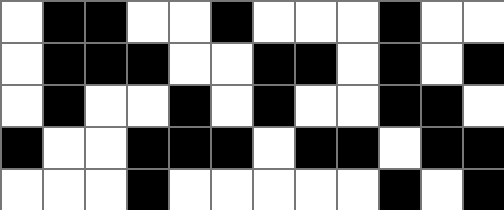[["white", "black", "black", "white", "white", "black", "white", "white", "white", "black", "white", "white"], ["white", "black", "black", "black", "white", "white", "black", "black", "white", "black", "white", "black"], ["white", "black", "white", "white", "black", "white", "black", "white", "white", "black", "black", "white"], ["black", "white", "white", "black", "black", "black", "white", "black", "black", "white", "black", "black"], ["white", "white", "white", "black", "white", "white", "white", "white", "white", "black", "white", "black"]]